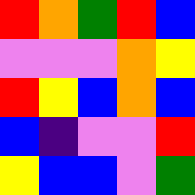[["red", "orange", "green", "red", "blue"], ["violet", "violet", "violet", "orange", "yellow"], ["red", "yellow", "blue", "orange", "blue"], ["blue", "indigo", "violet", "violet", "red"], ["yellow", "blue", "blue", "violet", "green"]]